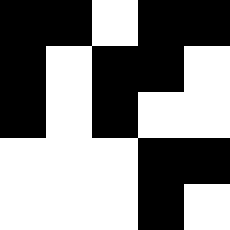[["black", "black", "white", "black", "black"], ["black", "white", "black", "black", "white"], ["black", "white", "black", "white", "white"], ["white", "white", "white", "black", "black"], ["white", "white", "white", "black", "white"]]